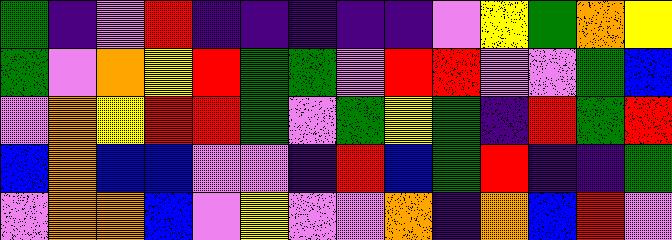[["green", "indigo", "violet", "red", "indigo", "indigo", "indigo", "indigo", "indigo", "violet", "yellow", "green", "orange", "yellow"], ["green", "violet", "orange", "yellow", "red", "green", "green", "violet", "red", "red", "violet", "violet", "green", "blue"], ["violet", "orange", "yellow", "red", "red", "green", "violet", "green", "yellow", "green", "indigo", "red", "green", "red"], ["blue", "orange", "blue", "blue", "violet", "violet", "indigo", "red", "blue", "green", "red", "indigo", "indigo", "green"], ["violet", "orange", "orange", "blue", "violet", "yellow", "violet", "violet", "orange", "indigo", "orange", "blue", "red", "violet"]]